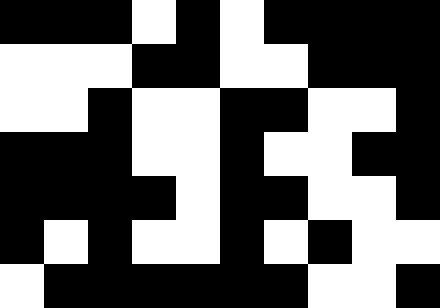[["black", "black", "black", "white", "black", "white", "black", "black", "black", "black"], ["white", "white", "white", "black", "black", "white", "white", "black", "black", "black"], ["white", "white", "black", "white", "white", "black", "black", "white", "white", "black"], ["black", "black", "black", "white", "white", "black", "white", "white", "black", "black"], ["black", "black", "black", "black", "white", "black", "black", "white", "white", "black"], ["black", "white", "black", "white", "white", "black", "white", "black", "white", "white"], ["white", "black", "black", "black", "black", "black", "black", "white", "white", "black"]]